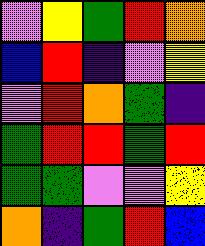[["violet", "yellow", "green", "red", "orange"], ["blue", "red", "indigo", "violet", "yellow"], ["violet", "red", "orange", "green", "indigo"], ["green", "red", "red", "green", "red"], ["green", "green", "violet", "violet", "yellow"], ["orange", "indigo", "green", "red", "blue"]]